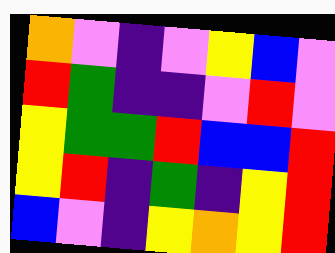[["orange", "violet", "indigo", "violet", "yellow", "blue", "violet"], ["red", "green", "indigo", "indigo", "violet", "red", "violet"], ["yellow", "green", "green", "red", "blue", "blue", "red"], ["yellow", "red", "indigo", "green", "indigo", "yellow", "red"], ["blue", "violet", "indigo", "yellow", "orange", "yellow", "red"]]